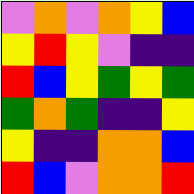[["violet", "orange", "violet", "orange", "yellow", "blue"], ["yellow", "red", "yellow", "violet", "indigo", "indigo"], ["red", "blue", "yellow", "green", "yellow", "green"], ["green", "orange", "green", "indigo", "indigo", "yellow"], ["yellow", "indigo", "indigo", "orange", "orange", "blue"], ["red", "blue", "violet", "orange", "orange", "red"]]